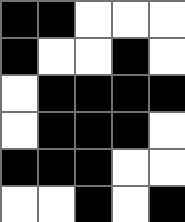[["black", "black", "white", "white", "white"], ["black", "white", "white", "black", "white"], ["white", "black", "black", "black", "black"], ["white", "black", "black", "black", "white"], ["black", "black", "black", "white", "white"], ["white", "white", "black", "white", "black"]]